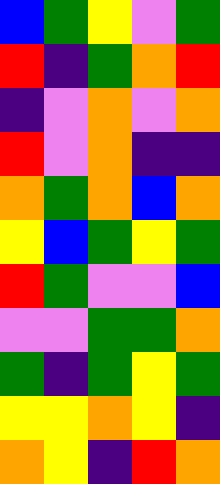[["blue", "green", "yellow", "violet", "green"], ["red", "indigo", "green", "orange", "red"], ["indigo", "violet", "orange", "violet", "orange"], ["red", "violet", "orange", "indigo", "indigo"], ["orange", "green", "orange", "blue", "orange"], ["yellow", "blue", "green", "yellow", "green"], ["red", "green", "violet", "violet", "blue"], ["violet", "violet", "green", "green", "orange"], ["green", "indigo", "green", "yellow", "green"], ["yellow", "yellow", "orange", "yellow", "indigo"], ["orange", "yellow", "indigo", "red", "orange"]]